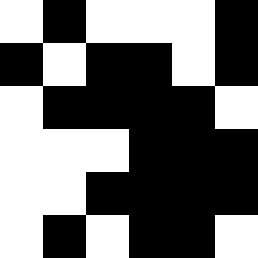[["white", "black", "white", "white", "white", "black"], ["black", "white", "black", "black", "white", "black"], ["white", "black", "black", "black", "black", "white"], ["white", "white", "white", "black", "black", "black"], ["white", "white", "black", "black", "black", "black"], ["white", "black", "white", "black", "black", "white"]]